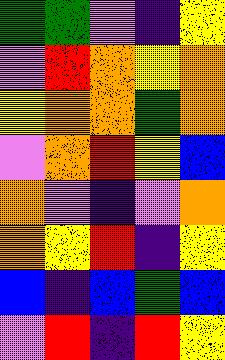[["green", "green", "violet", "indigo", "yellow"], ["violet", "red", "orange", "yellow", "orange"], ["yellow", "orange", "orange", "green", "orange"], ["violet", "orange", "red", "yellow", "blue"], ["orange", "violet", "indigo", "violet", "orange"], ["orange", "yellow", "red", "indigo", "yellow"], ["blue", "indigo", "blue", "green", "blue"], ["violet", "red", "indigo", "red", "yellow"]]